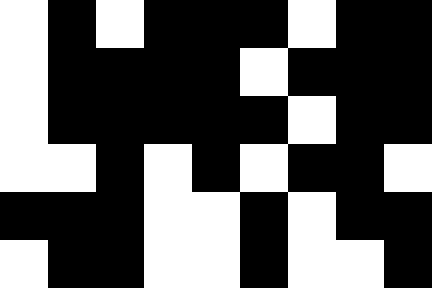[["white", "black", "white", "black", "black", "black", "white", "black", "black"], ["white", "black", "black", "black", "black", "white", "black", "black", "black"], ["white", "black", "black", "black", "black", "black", "white", "black", "black"], ["white", "white", "black", "white", "black", "white", "black", "black", "white"], ["black", "black", "black", "white", "white", "black", "white", "black", "black"], ["white", "black", "black", "white", "white", "black", "white", "white", "black"]]